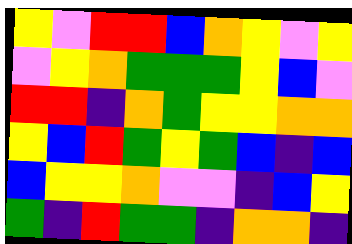[["yellow", "violet", "red", "red", "blue", "orange", "yellow", "violet", "yellow"], ["violet", "yellow", "orange", "green", "green", "green", "yellow", "blue", "violet"], ["red", "red", "indigo", "orange", "green", "yellow", "yellow", "orange", "orange"], ["yellow", "blue", "red", "green", "yellow", "green", "blue", "indigo", "blue"], ["blue", "yellow", "yellow", "orange", "violet", "violet", "indigo", "blue", "yellow"], ["green", "indigo", "red", "green", "green", "indigo", "orange", "orange", "indigo"]]